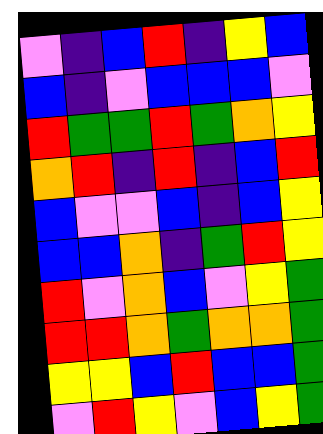[["violet", "indigo", "blue", "red", "indigo", "yellow", "blue"], ["blue", "indigo", "violet", "blue", "blue", "blue", "violet"], ["red", "green", "green", "red", "green", "orange", "yellow"], ["orange", "red", "indigo", "red", "indigo", "blue", "red"], ["blue", "violet", "violet", "blue", "indigo", "blue", "yellow"], ["blue", "blue", "orange", "indigo", "green", "red", "yellow"], ["red", "violet", "orange", "blue", "violet", "yellow", "green"], ["red", "red", "orange", "green", "orange", "orange", "green"], ["yellow", "yellow", "blue", "red", "blue", "blue", "green"], ["violet", "red", "yellow", "violet", "blue", "yellow", "green"]]